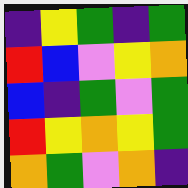[["indigo", "yellow", "green", "indigo", "green"], ["red", "blue", "violet", "yellow", "orange"], ["blue", "indigo", "green", "violet", "green"], ["red", "yellow", "orange", "yellow", "green"], ["orange", "green", "violet", "orange", "indigo"]]